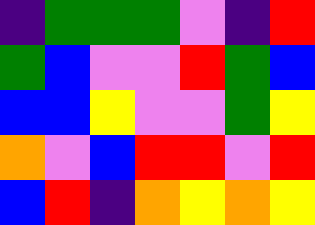[["indigo", "green", "green", "green", "violet", "indigo", "red"], ["green", "blue", "violet", "violet", "red", "green", "blue"], ["blue", "blue", "yellow", "violet", "violet", "green", "yellow"], ["orange", "violet", "blue", "red", "red", "violet", "red"], ["blue", "red", "indigo", "orange", "yellow", "orange", "yellow"]]